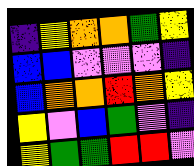[["indigo", "yellow", "orange", "orange", "green", "yellow"], ["blue", "blue", "violet", "violet", "violet", "indigo"], ["blue", "orange", "orange", "red", "orange", "yellow"], ["yellow", "violet", "blue", "green", "violet", "indigo"], ["yellow", "green", "green", "red", "red", "violet"]]